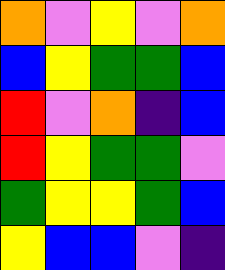[["orange", "violet", "yellow", "violet", "orange"], ["blue", "yellow", "green", "green", "blue"], ["red", "violet", "orange", "indigo", "blue"], ["red", "yellow", "green", "green", "violet"], ["green", "yellow", "yellow", "green", "blue"], ["yellow", "blue", "blue", "violet", "indigo"]]